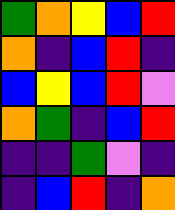[["green", "orange", "yellow", "blue", "red"], ["orange", "indigo", "blue", "red", "indigo"], ["blue", "yellow", "blue", "red", "violet"], ["orange", "green", "indigo", "blue", "red"], ["indigo", "indigo", "green", "violet", "indigo"], ["indigo", "blue", "red", "indigo", "orange"]]